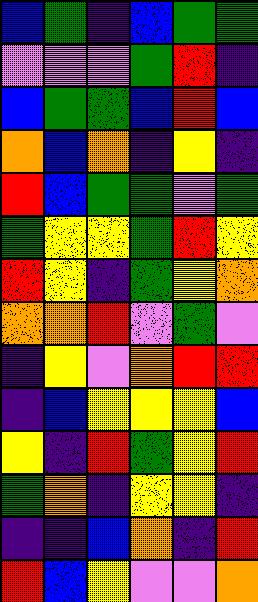[["blue", "green", "indigo", "blue", "green", "green"], ["violet", "violet", "violet", "green", "red", "indigo"], ["blue", "green", "green", "blue", "red", "blue"], ["orange", "blue", "orange", "indigo", "yellow", "indigo"], ["red", "blue", "green", "green", "violet", "green"], ["green", "yellow", "yellow", "green", "red", "yellow"], ["red", "yellow", "indigo", "green", "yellow", "orange"], ["orange", "orange", "red", "violet", "green", "violet"], ["indigo", "yellow", "violet", "orange", "red", "red"], ["indigo", "blue", "yellow", "yellow", "yellow", "blue"], ["yellow", "indigo", "red", "green", "yellow", "red"], ["green", "orange", "indigo", "yellow", "yellow", "indigo"], ["indigo", "indigo", "blue", "orange", "indigo", "red"], ["red", "blue", "yellow", "violet", "violet", "orange"]]